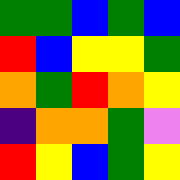[["green", "green", "blue", "green", "blue"], ["red", "blue", "yellow", "yellow", "green"], ["orange", "green", "red", "orange", "yellow"], ["indigo", "orange", "orange", "green", "violet"], ["red", "yellow", "blue", "green", "yellow"]]